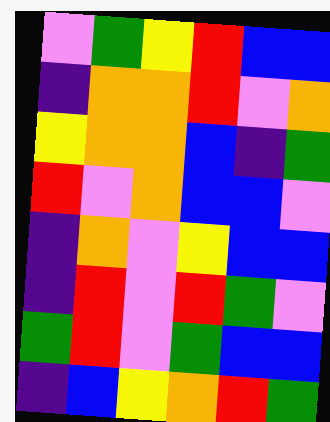[["violet", "green", "yellow", "red", "blue", "blue"], ["indigo", "orange", "orange", "red", "violet", "orange"], ["yellow", "orange", "orange", "blue", "indigo", "green"], ["red", "violet", "orange", "blue", "blue", "violet"], ["indigo", "orange", "violet", "yellow", "blue", "blue"], ["indigo", "red", "violet", "red", "green", "violet"], ["green", "red", "violet", "green", "blue", "blue"], ["indigo", "blue", "yellow", "orange", "red", "green"]]